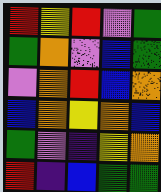[["red", "yellow", "red", "violet", "green"], ["green", "orange", "violet", "blue", "green"], ["violet", "orange", "red", "blue", "orange"], ["blue", "orange", "yellow", "orange", "blue"], ["green", "violet", "indigo", "yellow", "orange"], ["red", "indigo", "blue", "green", "green"]]